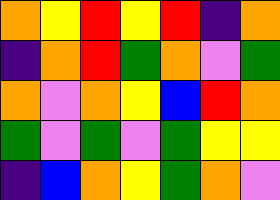[["orange", "yellow", "red", "yellow", "red", "indigo", "orange"], ["indigo", "orange", "red", "green", "orange", "violet", "green"], ["orange", "violet", "orange", "yellow", "blue", "red", "orange"], ["green", "violet", "green", "violet", "green", "yellow", "yellow"], ["indigo", "blue", "orange", "yellow", "green", "orange", "violet"]]